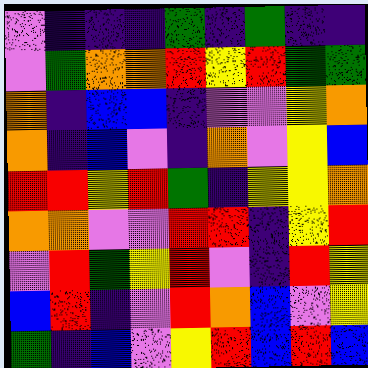[["violet", "indigo", "indigo", "indigo", "green", "indigo", "green", "indigo", "indigo"], ["violet", "green", "orange", "orange", "red", "yellow", "red", "green", "green"], ["orange", "indigo", "blue", "blue", "indigo", "violet", "violet", "yellow", "orange"], ["orange", "indigo", "blue", "violet", "indigo", "orange", "violet", "yellow", "blue"], ["red", "red", "yellow", "red", "green", "indigo", "yellow", "yellow", "orange"], ["orange", "orange", "violet", "violet", "red", "red", "indigo", "yellow", "red"], ["violet", "red", "green", "yellow", "red", "violet", "indigo", "red", "yellow"], ["blue", "red", "indigo", "violet", "red", "orange", "blue", "violet", "yellow"], ["green", "indigo", "blue", "violet", "yellow", "red", "blue", "red", "blue"]]